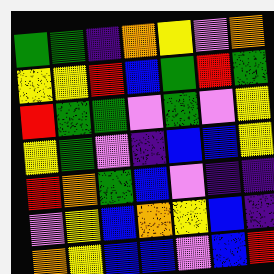[["green", "green", "indigo", "orange", "yellow", "violet", "orange"], ["yellow", "yellow", "red", "blue", "green", "red", "green"], ["red", "green", "green", "violet", "green", "violet", "yellow"], ["yellow", "green", "violet", "indigo", "blue", "blue", "yellow"], ["red", "orange", "green", "blue", "violet", "indigo", "indigo"], ["violet", "yellow", "blue", "orange", "yellow", "blue", "indigo"], ["orange", "yellow", "blue", "blue", "violet", "blue", "red"]]